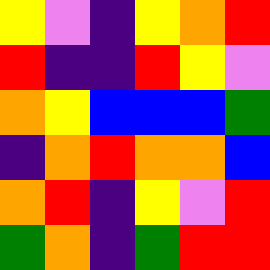[["yellow", "violet", "indigo", "yellow", "orange", "red"], ["red", "indigo", "indigo", "red", "yellow", "violet"], ["orange", "yellow", "blue", "blue", "blue", "green"], ["indigo", "orange", "red", "orange", "orange", "blue"], ["orange", "red", "indigo", "yellow", "violet", "red"], ["green", "orange", "indigo", "green", "red", "red"]]